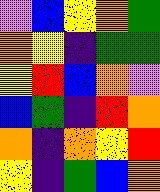[["violet", "blue", "yellow", "orange", "green"], ["orange", "yellow", "indigo", "green", "green"], ["yellow", "red", "blue", "orange", "violet"], ["blue", "green", "indigo", "red", "orange"], ["orange", "indigo", "orange", "yellow", "red"], ["yellow", "indigo", "green", "blue", "orange"]]